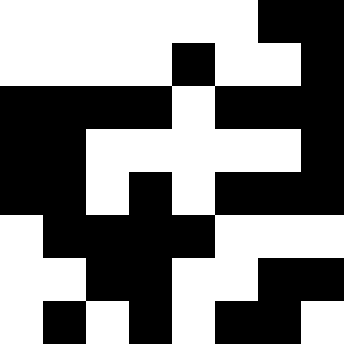[["white", "white", "white", "white", "white", "white", "black", "black"], ["white", "white", "white", "white", "black", "white", "white", "black"], ["black", "black", "black", "black", "white", "black", "black", "black"], ["black", "black", "white", "white", "white", "white", "white", "black"], ["black", "black", "white", "black", "white", "black", "black", "black"], ["white", "black", "black", "black", "black", "white", "white", "white"], ["white", "white", "black", "black", "white", "white", "black", "black"], ["white", "black", "white", "black", "white", "black", "black", "white"]]